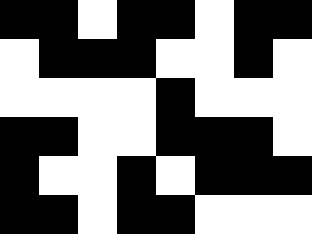[["black", "black", "white", "black", "black", "white", "black", "black"], ["white", "black", "black", "black", "white", "white", "black", "white"], ["white", "white", "white", "white", "black", "white", "white", "white"], ["black", "black", "white", "white", "black", "black", "black", "white"], ["black", "white", "white", "black", "white", "black", "black", "black"], ["black", "black", "white", "black", "black", "white", "white", "white"]]